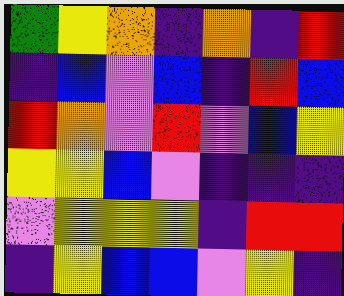[["green", "yellow", "orange", "indigo", "orange", "indigo", "red"], ["indigo", "blue", "violet", "blue", "indigo", "red", "blue"], ["red", "orange", "violet", "red", "violet", "blue", "yellow"], ["yellow", "yellow", "blue", "violet", "indigo", "indigo", "indigo"], ["violet", "yellow", "yellow", "yellow", "indigo", "red", "red"], ["indigo", "yellow", "blue", "blue", "violet", "yellow", "indigo"]]